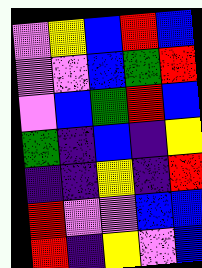[["violet", "yellow", "blue", "red", "blue"], ["violet", "violet", "blue", "green", "red"], ["violet", "blue", "green", "red", "blue"], ["green", "indigo", "blue", "indigo", "yellow"], ["indigo", "indigo", "yellow", "indigo", "red"], ["red", "violet", "violet", "blue", "blue"], ["red", "indigo", "yellow", "violet", "blue"]]